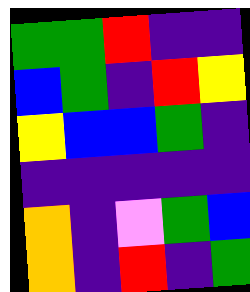[["green", "green", "red", "indigo", "indigo"], ["blue", "green", "indigo", "red", "yellow"], ["yellow", "blue", "blue", "green", "indigo"], ["indigo", "indigo", "indigo", "indigo", "indigo"], ["orange", "indigo", "violet", "green", "blue"], ["orange", "indigo", "red", "indigo", "green"]]